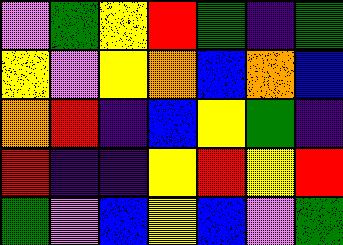[["violet", "green", "yellow", "red", "green", "indigo", "green"], ["yellow", "violet", "yellow", "orange", "blue", "orange", "blue"], ["orange", "red", "indigo", "blue", "yellow", "green", "indigo"], ["red", "indigo", "indigo", "yellow", "red", "yellow", "red"], ["green", "violet", "blue", "yellow", "blue", "violet", "green"]]